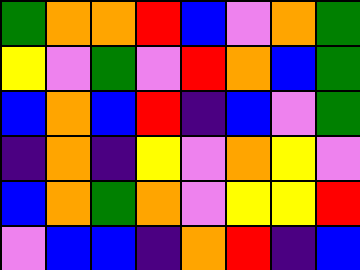[["green", "orange", "orange", "red", "blue", "violet", "orange", "green"], ["yellow", "violet", "green", "violet", "red", "orange", "blue", "green"], ["blue", "orange", "blue", "red", "indigo", "blue", "violet", "green"], ["indigo", "orange", "indigo", "yellow", "violet", "orange", "yellow", "violet"], ["blue", "orange", "green", "orange", "violet", "yellow", "yellow", "red"], ["violet", "blue", "blue", "indigo", "orange", "red", "indigo", "blue"]]